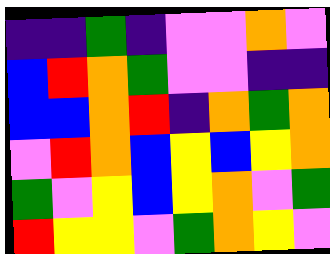[["indigo", "indigo", "green", "indigo", "violet", "violet", "orange", "violet"], ["blue", "red", "orange", "green", "violet", "violet", "indigo", "indigo"], ["blue", "blue", "orange", "red", "indigo", "orange", "green", "orange"], ["violet", "red", "orange", "blue", "yellow", "blue", "yellow", "orange"], ["green", "violet", "yellow", "blue", "yellow", "orange", "violet", "green"], ["red", "yellow", "yellow", "violet", "green", "orange", "yellow", "violet"]]